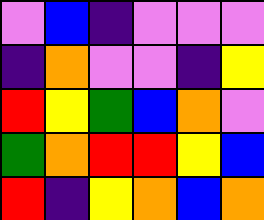[["violet", "blue", "indigo", "violet", "violet", "violet"], ["indigo", "orange", "violet", "violet", "indigo", "yellow"], ["red", "yellow", "green", "blue", "orange", "violet"], ["green", "orange", "red", "red", "yellow", "blue"], ["red", "indigo", "yellow", "orange", "blue", "orange"]]